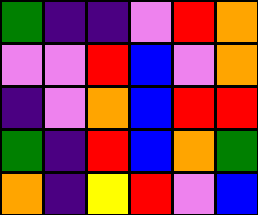[["green", "indigo", "indigo", "violet", "red", "orange"], ["violet", "violet", "red", "blue", "violet", "orange"], ["indigo", "violet", "orange", "blue", "red", "red"], ["green", "indigo", "red", "blue", "orange", "green"], ["orange", "indigo", "yellow", "red", "violet", "blue"]]